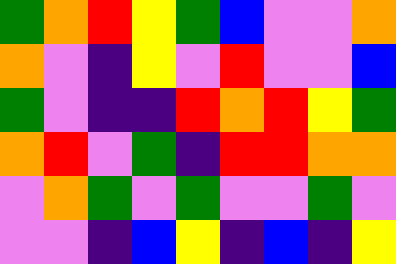[["green", "orange", "red", "yellow", "green", "blue", "violet", "violet", "orange"], ["orange", "violet", "indigo", "yellow", "violet", "red", "violet", "violet", "blue"], ["green", "violet", "indigo", "indigo", "red", "orange", "red", "yellow", "green"], ["orange", "red", "violet", "green", "indigo", "red", "red", "orange", "orange"], ["violet", "orange", "green", "violet", "green", "violet", "violet", "green", "violet"], ["violet", "violet", "indigo", "blue", "yellow", "indigo", "blue", "indigo", "yellow"]]